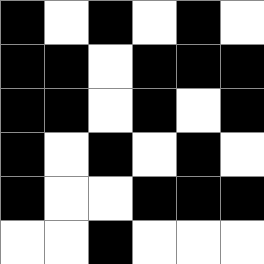[["black", "white", "black", "white", "black", "white"], ["black", "black", "white", "black", "black", "black"], ["black", "black", "white", "black", "white", "black"], ["black", "white", "black", "white", "black", "white"], ["black", "white", "white", "black", "black", "black"], ["white", "white", "black", "white", "white", "white"]]